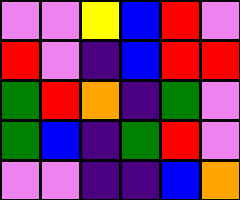[["violet", "violet", "yellow", "blue", "red", "violet"], ["red", "violet", "indigo", "blue", "red", "red"], ["green", "red", "orange", "indigo", "green", "violet"], ["green", "blue", "indigo", "green", "red", "violet"], ["violet", "violet", "indigo", "indigo", "blue", "orange"]]